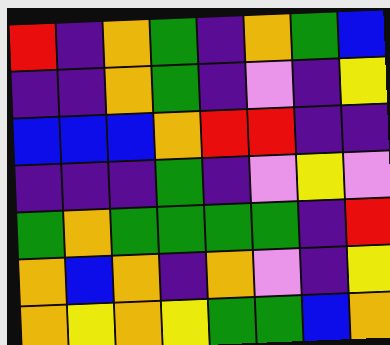[["red", "indigo", "orange", "green", "indigo", "orange", "green", "blue"], ["indigo", "indigo", "orange", "green", "indigo", "violet", "indigo", "yellow"], ["blue", "blue", "blue", "orange", "red", "red", "indigo", "indigo"], ["indigo", "indigo", "indigo", "green", "indigo", "violet", "yellow", "violet"], ["green", "orange", "green", "green", "green", "green", "indigo", "red"], ["orange", "blue", "orange", "indigo", "orange", "violet", "indigo", "yellow"], ["orange", "yellow", "orange", "yellow", "green", "green", "blue", "orange"]]